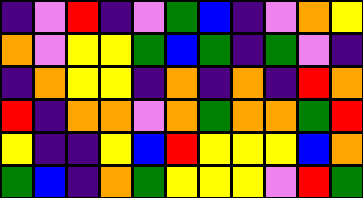[["indigo", "violet", "red", "indigo", "violet", "green", "blue", "indigo", "violet", "orange", "yellow"], ["orange", "violet", "yellow", "yellow", "green", "blue", "green", "indigo", "green", "violet", "indigo"], ["indigo", "orange", "yellow", "yellow", "indigo", "orange", "indigo", "orange", "indigo", "red", "orange"], ["red", "indigo", "orange", "orange", "violet", "orange", "green", "orange", "orange", "green", "red"], ["yellow", "indigo", "indigo", "yellow", "blue", "red", "yellow", "yellow", "yellow", "blue", "orange"], ["green", "blue", "indigo", "orange", "green", "yellow", "yellow", "yellow", "violet", "red", "green"]]